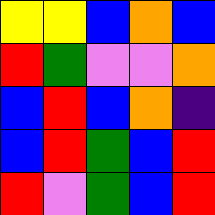[["yellow", "yellow", "blue", "orange", "blue"], ["red", "green", "violet", "violet", "orange"], ["blue", "red", "blue", "orange", "indigo"], ["blue", "red", "green", "blue", "red"], ["red", "violet", "green", "blue", "red"]]